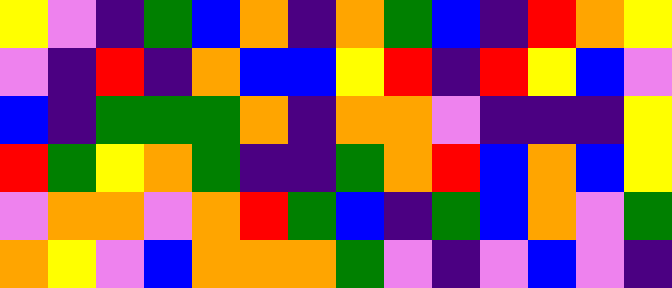[["yellow", "violet", "indigo", "green", "blue", "orange", "indigo", "orange", "green", "blue", "indigo", "red", "orange", "yellow"], ["violet", "indigo", "red", "indigo", "orange", "blue", "blue", "yellow", "red", "indigo", "red", "yellow", "blue", "violet"], ["blue", "indigo", "green", "green", "green", "orange", "indigo", "orange", "orange", "violet", "indigo", "indigo", "indigo", "yellow"], ["red", "green", "yellow", "orange", "green", "indigo", "indigo", "green", "orange", "red", "blue", "orange", "blue", "yellow"], ["violet", "orange", "orange", "violet", "orange", "red", "green", "blue", "indigo", "green", "blue", "orange", "violet", "green"], ["orange", "yellow", "violet", "blue", "orange", "orange", "orange", "green", "violet", "indigo", "violet", "blue", "violet", "indigo"]]